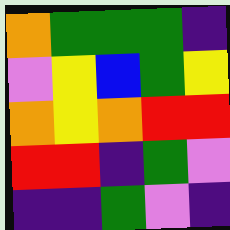[["orange", "green", "green", "green", "indigo"], ["violet", "yellow", "blue", "green", "yellow"], ["orange", "yellow", "orange", "red", "red"], ["red", "red", "indigo", "green", "violet"], ["indigo", "indigo", "green", "violet", "indigo"]]